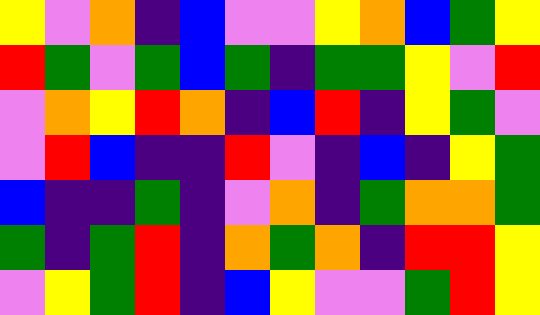[["yellow", "violet", "orange", "indigo", "blue", "violet", "violet", "yellow", "orange", "blue", "green", "yellow"], ["red", "green", "violet", "green", "blue", "green", "indigo", "green", "green", "yellow", "violet", "red"], ["violet", "orange", "yellow", "red", "orange", "indigo", "blue", "red", "indigo", "yellow", "green", "violet"], ["violet", "red", "blue", "indigo", "indigo", "red", "violet", "indigo", "blue", "indigo", "yellow", "green"], ["blue", "indigo", "indigo", "green", "indigo", "violet", "orange", "indigo", "green", "orange", "orange", "green"], ["green", "indigo", "green", "red", "indigo", "orange", "green", "orange", "indigo", "red", "red", "yellow"], ["violet", "yellow", "green", "red", "indigo", "blue", "yellow", "violet", "violet", "green", "red", "yellow"]]